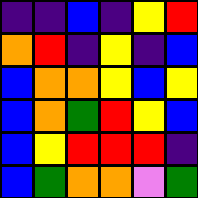[["indigo", "indigo", "blue", "indigo", "yellow", "red"], ["orange", "red", "indigo", "yellow", "indigo", "blue"], ["blue", "orange", "orange", "yellow", "blue", "yellow"], ["blue", "orange", "green", "red", "yellow", "blue"], ["blue", "yellow", "red", "red", "red", "indigo"], ["blue", "green", "orange", "orange", "violet", "green"]]